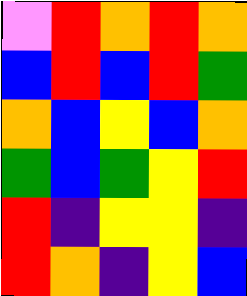[["violet", "red", "orange", "red", "orange"], ["blue", "red", "blue", "red", "green"], ["orange", "blue", "yellow", "blue", "orange"], ["green", "blue", "green", "yellow", "red"], ["red", "indigo", "yellow", "yellow", "indigo"], ["red", "orange", "indigo", "yellow", "blue"]]